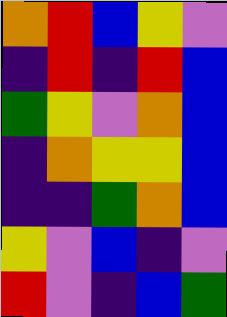[["orange", "red", "blue", "yellow", "violet"], ["indigo", "red", "indigo", "red", "blue"], ["green", "yellow", "violet", "orange", "blue"], ["indigo", "orange", "yellow", "yellow", "blue"], ["indigo", "indigo", "green", "orange", "blue"], ["yellow", "violet", "blue", "indigo", "violet"], ["red", "violet", "indigo", "blue", "green"]]